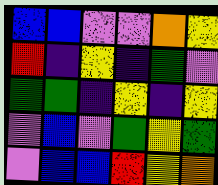[["blue", "blue", "violet", "violet", "orange", "yellow"], ["red", "indigo", "yellow", "indigo", "green", "violet"], ["green", "green", "indigo", "yellow", "indigo", "yellow"], ["violet", "blue", "violet", "green", "yellow", "green"], ["violet", "blue", "blue", "red", "yellow", "orange"]]